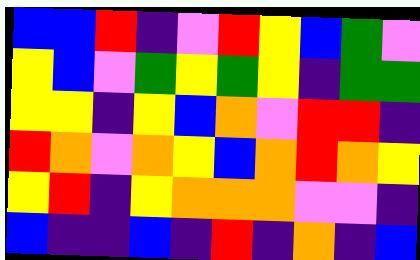[["blue", "blue", "red", "indigo", "violet", "red", "yellow", "blue", "green", "violet"], ["yellow", "blue", "violet", "green", "yellow", "green", "yellow", "indigo", "green", "green"], ["yellow", "yellow", "indigo", "yellow", "blue", "orange", "violet", "red", "red", "indigo"], ["red", "orange", "violet", "orange", "yellow", "blue", "orange", "red", "orange", "yellow"], ["yellow", "red", "indigo", "yellow", "orange", "orange", "orange", "violet", "violet", "indigo"], ["blue", "indigo", "indigo", "blue", "indigo", "red", "indigo", "orange", "indigo", "blue"]]